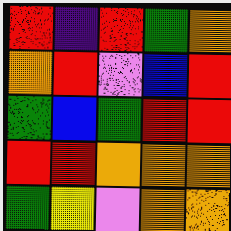[["red", "indigo", "red", "green", "orange"], ["orange", "red", "violet", "blue", "red"], ["green", "blue", "green", "red", "red"], ["red", "red", "orange", "orange", "orange"], ["green", "yellow", "violet", "orange", "orange"]]